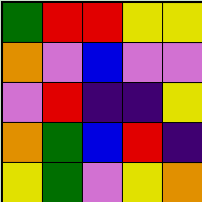[["green", "red", "red", "yellow", "yellow"], ["orange", "violet", "blue", "violet", "violet"], ["violet", "red", "indigo", "indigo", "yellow"], ["orange", "green", "blue", "red", "indigo"], ["yellow", "green", "violet", "yellow", "orange"]]